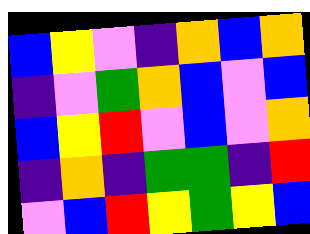[["blue", "yellow", "violet", "indigo", "orange", "blue", "orange"], ["indigo", "violet", "green", "orange", "blue", "violet", "blue"], ["blue", "yellow", "red", "violet", "blue", "violet", "orange"], ["indigo", "orange", "indigo", "green", "green", "indigo", "red"], ["violet", "blue", "red", "yellow", "green", "yellow", "blue"]]